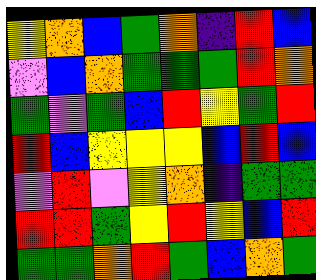[["yellow", "orange", "blue", "green", "orange", "indigo", "red", "blue"], ["violet", "blue", "orange", "green", "green", "green", "red", "orange"], ["green", "violet", "green", "blue", "red", "yellow", "green", "red"], ["red", "blue", "yellow", "yellow", "yellow", "blue", "red", "blue"], ["violet", "red", "violet", "yellow", "orange", "indigo", "green", "green"], ["red", "red", "green", "yellow", "red", "yellow", "blue", "red"], ["green", "green", "orange", "red", "green", "blue", "orange", "green"]]